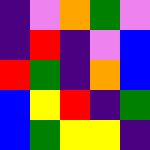[["indigo", "violet", "orange", "green", "violet"], ["indigo", "red", "indigo", "violet", "blue"], ["red", "green", "indigo", "orange", "blue"], ["blue", "yellow", "red", "indigo", "green"], ["blue", "green", "yellow", "yellow", "indigo"]]